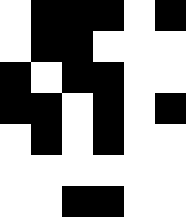[["white", "black", "black", "black", "white", "black"], ["white", "black", "black", "white", "white", "white"], ["black", "white", "black", "black", "white", "white"], ["black", "black", "white", "black", "white", "black"], ["white", "black", "white", "black", "white", "white"], ["white", "white", "white", "white", "white", "white"], ["white", "white", "black", "black", "white", "white"]]